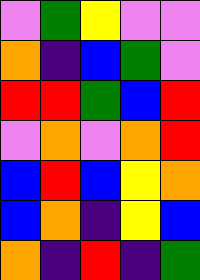[["violet", "green", "yellow", "violet", "violet"], ["orange", "indigo", "blue", "green", "violet"], ["red", "red", "green", "blue", "red"], ["violet", "orange", "violet", "orange", "red"], ["blue", "red", "blue", "yellow", "orange"], ["blue", "orange", "indigo", "yellow", "blue"], ["orange", "indigo", "red", "indigo", "green"]]